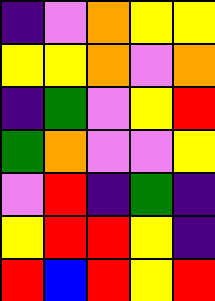[["indigo", "violet", "orange", "yellow", "yellow"], ["yellow", "yellow", "orange", "violet", "orange"], ["indigo", "green", "violet", "yellow", "red"], ["green", "orange", "violet", "violet", "yellow"], ["violet", "red", "indigo", "green", "indigo"], ["yellow", "red", "red", "yellow", "indigo"], ["red", "blue", "red", "yellow", "red"]]